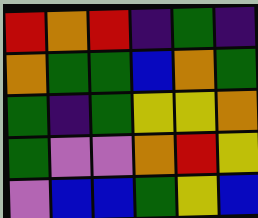[["red", "orange", "red", "indigo", "green", "indigo"], ["orange", "green", "green", "blue", "orange", "green"], ["green", "indigo", "green", "yellow", "yellow", "orange"], ["green", "violet", "violet", "orange", "red", "yellow"], ["violet", "blue", "blue", "green", "yellow", "blue"]]